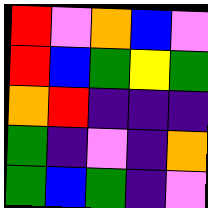[["red", "violet", "orange", "blue", "violet"], ["red", "blue", "green", "yellow", "green"], ["orange", "red", "indigo", "indigo", "indigo"], ["green", "indigo", "violet", "indigo", "orange"], ["green", "blue", "green", "indigo", "violet"]]